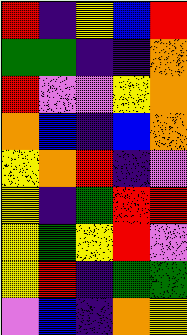[["red", "indigo", "yellow", "blue", "red"], ["green", "green", "indigo", "indigo", "orange"], ["red", "violet", "violet", "yellow", "orange"], ["orange", "blue", "indigo", "blue", "orange"], ["yellow", "orange", "red", "indigo", "violet"], ["yellow", "indigo", "green", "red", "red"], ["yellow", "green", "yellow", "red", "violet"], ["yellow", "red", "indigo", "green", "green"], ["violet", "blue", "indigo", "orange", "yellow"]]